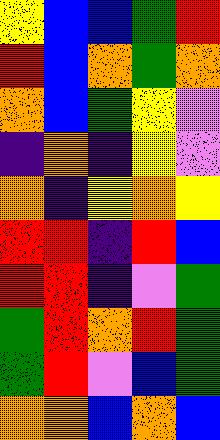[["yellow", "blue", "blue", "green", "red"], ["red", "blue", "orange", "green", "orange"], ["orange", "blue", "green", "yellow", "violet"], ["indigo", "orange", "indigo", "yellow", "violet"], ["orange", "indigo", "yellow", "orange", "yellow"], ["red", "red", "indigo", "red", "blue"], ["red", "red", "indigo", "violet", "green"], ["green", "red", "orange", "red", "green"], ["green", "red", "violet", "blue", "green"], ["orange", "orange", "blue", "orange", "blue"]]